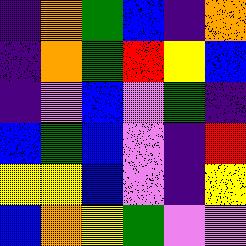[["indigo", "orange", "green", "blue", "indigo", "orange"], ["indigo", "orange", "green", "red", "yellow", "blue"], ["indigo", "violet", "blue", "violet", "green", "indigo"], ["blue", "green", "blue", "violet", "indigo", "red"], ["yellow", "yellow", "blue", "violet", "indigo", "yellow"], ["blue", "orange", "yellow", "green", "violet", "violet"]]